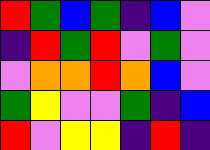[["red", "green", "blue", "green", "indigo", "blue", "violet"], ["indigo", "red", "green", "red", "violet", "green", "violet"], ["violet", "orange", "orange", "red", "orange", "blue", "violet"], ["green", "yellow", "violet", "violet", "green", "indigo", "blue"], ["red", "violet", "yellow", "yellow", "indigo", "red", "indigo"]]